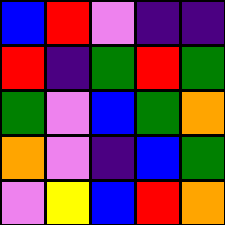[["blue", "red", "violet", "indigo", "indigo"], ["red", "indigo", "green", "red", "green"], ["green", "violet", "blue", "green", "orange"], ["orange", "violet", "indigo", "blue", "green"], ["violet", "yellow", "blue", "red", "orange"]]